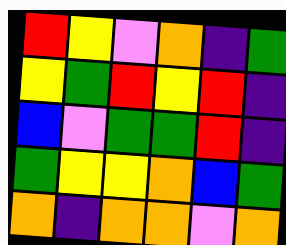[["red", "yellow", "violet", "orange", "indigo", "green"], ["yellow", "green", "red", "yellow", "red", "indigo"], ["blue", "violet", "green", "green", "red", "indigo"], ["green", "yellow", "yellow", "orange", "blue", "green"], ["orange", "indigo", "orange", "orange", "violet", "orange"]]